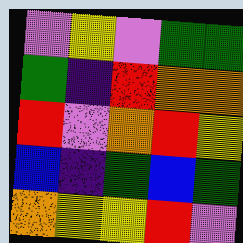[["violet", "yellow", "violet", "green", "green"], ["green", "indigo", "red", "orange", "orange"], ["red", "violet", "orange", "red", "yellow"], ["blue", "indigo", "green", "blue", "green"], ["orange", "yellow", "yellow", "red", "violet"]]